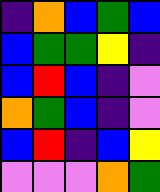[["indigo", "orange", "blue", "green", "blue"], ["blue", "green", "green", "yellow", "indigo"], ["blue", "red", "blue", "indigo", "violet"], ["orange", "green", "blue", "indigo", "violet"], ["blue", "red", "indigo", "blue", "yellow"], ["violet", "violet", "violet", "orange", "green"]]